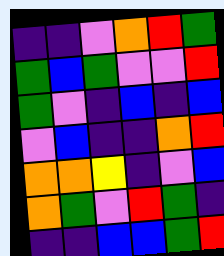[["indigo", "indigo", "violet", "orange", "red", "green"], ["green", "blue", "green", "violet", "violet", "red"], ["green", "violet", "indigo", "blue", "indigo", "blue"], ["violet", "blue", "indigo", "indigo", "orange", "red"], ["orange", "orange", "yellow", "indigo", "violet", "blue"], ["orange", "green", "violet", "red", "green", "indigo"], ["indigo", "indigo", "blue", "blue", "green", "red"]]